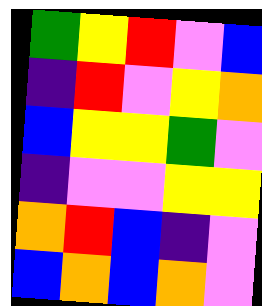[["green", "yellow", "red", "violet", "blue"], ["indigo", "red", "violet", "yellow", "orange"], ["blue", "yellow", "yellow", "green", "violet"], ["indigo", "violet", "violet", "yellow", "yellow"], ["orange", "red", "blue", "indigo", "violet"], ["blue", "orange", "blue", "orange", "violet"]]